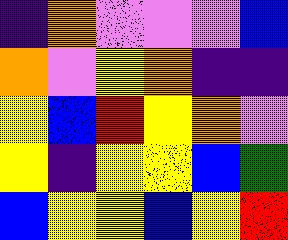[["indigo", "orange", "violet", "violet", "violet", "blue"], ["orange", "violet", "yellow", "orange", "indigo", "indigo"], ["yellow", "blue", "red", "yellow", "orange", "violet"], ["yellow", "indigo", "yellow", "yellow", "blue", "green"], ["blue", "yellow", "yellow", "blue", "yellow", "red"]]